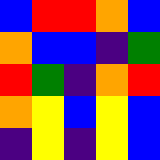[["blue", "red", "red", "orange", "blue"], ["orange", "blue", "blue", "indigo", "green"], ["red", "green", "indigo", "orange", "red"], ["orange", "yellow", "blue", "yellow", "blue"], ["indigo", "yellow", "indigo", "yellow", "blue"]]